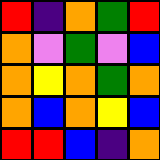[["red", "indigo", "orange", "green", "red"], ["orange", "violet", "green", "violet", "blue"], ["orange", "yellow", "orange", "green", "orange"], ["orange", "blue", "orange", "yellow", "blue"], ["red", "red", "blue", "indigo", "orange"]]